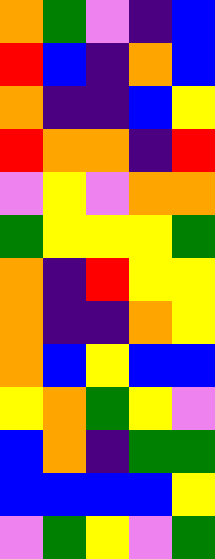[["orange", "green", "violet", "indigo", "blue"], ["red", "blue", "indigo", "orange", "blue"], ["orange", "indigo", "indigo", "blue", "yellow"], ["red", "orange", "orange", "indigo", "red"], ["violet", "yellow", "violet", "orange", "orange"], ["green", "yellow", "yellow", "yellow", "green"], ["orange", "indigo", "red", "yellow", "yellow"], ["orange", "indigo", "indigo", "orange", "yellow"], ["orange", "blue", "yellow", "blue", "blue"], ["yellow", "orange", "green", "yellow", "violet"], ["blue", "orange", "indigo", "green", "green"], ["blue", "blue", "blue", "blue", "yellow"], ["violet", "green", "yellow", "violet", "green"]]